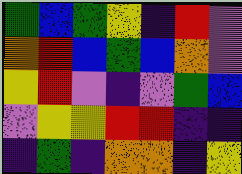[["green", "blue", "green", "yellow", "indigo", "red", "violet"], ["orange", "red", "blue", "green", "blue", "orange", "violet"], ["yellow", "red", "violet", "indigo", "violet", "green", "blue"], ["violet", "yellow", "yellow", "red", "red", "indigo", "indigo"], ["indigo", "green", "indigo", "orange", "orange", "indigo", "yellow"]]